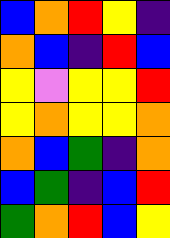[["blue", "orange", "red", "yellow", "indigo"], ["orange", "blue", "indigo", "red", "blue"], ["yellow", "violet", "yellow", "yellow", "red"], ["yellow", "orange", "yellow", "yellow", "orange"], ["orange", "blue", "green", "indigo", "orange"], ["blue", "green", "indigo", "blue", "red"], ["green", "orange", "red", "blue", "yellow"]]